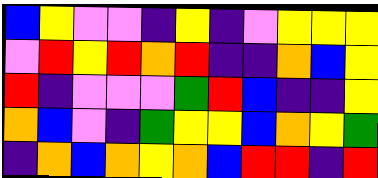[["blue", "yellow", "violet", "violet", "indigo", "yellow", "indigo", "violet", "yellow", "yellow", "yellow"], ["violet", "red", "yellow", "red", "orange", "red", "indigo", "indigo", "orange", "blue", "yellow"], ["red", "indigo", "violet", "violet", "violet", "green", "red", "blue", "indigo", "indigo", "yellow"], ["orange", "blue", "violet", "indigo", "green", "yellow", "yellow", "blue", "orange", "yellow", "green"], ["indigo", "orange", "blue", "orange", "yellow", "orange", "blue", "red", "red", "indigo", "red"]]